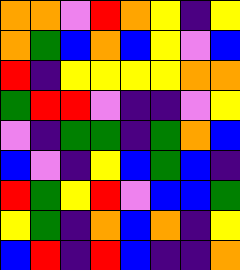[["orange", "orange", "violet", "red", "orange", "yellow", "indigo", "yellow"], ["orange", "green", "blue", "orange", "blue", "yellow", "violet", "blue"], ["red", "indigo", "yellow", "yellow", "yellow", "yellow", "orange", "orange"], ["green", "red", "red", "violet", "indigo", "indigo", "violet", "yellow"], ["violet", "indigo", "green", "green", "indigo", "green", "orange", "blue"], ["blue", "violet", "indigo", "yellow", "blue", "green", "blue", "indigo"], ["red", "green", "yellow", "red", "violet", "blue", "blue", "green"], ["yellow", "green", "indigo", "orange", "blue", "orange", "indigo", "yellow"], ["blue", "red", "indigo", "red", "blue", "indigo", "indigo", "orange"]]